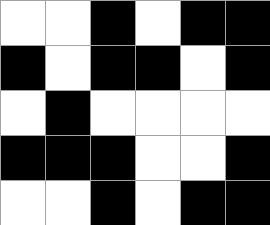[["white", "white", "black", "white", "black", "black"], ["black", "white", "black", "black", "white", "black"], ["white", "black", "white", "white", "white", "white"], ["black", "black", "black", "white", "white", "black"], ["white", "white", "black", "white", "black", "black"]]